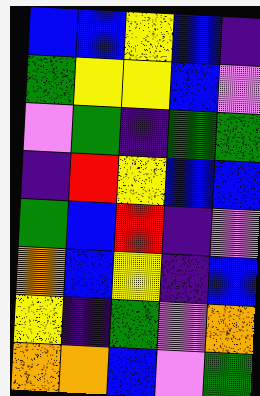[["blue", "blue", "yellow", "blue", "indigo"], ["green", "yellow", "yellow", "blue", "violet"], ["violet", "green", "indigo", "green", "green"], ["indigo", "red", "yellow", "blue", "blue"], ["green", "blue", "red", "indigo", "violet"], ["orange", "blue", "yellow", "indigo", "blue"], ["yellow", "indigo", "green", "violet", "orange"], ["orange", "orange", "blue", "violet", "green"]]